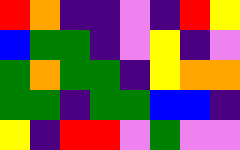[["red", "orange", "indigo", "indigo", "violet", "indigo", "red", "yellow"], ["blue", "green", "green", "indigo", "violet", "yellow", "indigo", "violet"], ["green", "orange", "green", "green", "indigo", "yellow", "orange", "orange"], ["green", "green", "indigo", "green", "green", "blue", "blue", "indigo"], ["yellow", "indigo", "red", "red", "violet", "green", "violet", "violet"]]